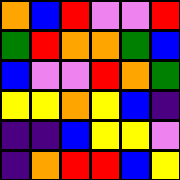[["orange", "blue", "red", "violet", "violet", "red"], ["green", "red", "orange", "orange", "green", "blue"], ["blue", "violet", "violet", "red", "orange", "green"], ["yellow", "yellow", "orange", "yellow", "blue", "indigo"], ["indigo", "indigo", "blue", "yellow", "yellow", "violet"], ["indigo", "orange", "red", "red", "blue", "yellow"]]